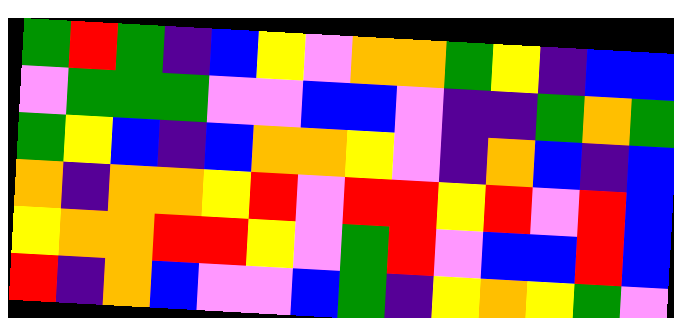[["green", "red", "green", "indigo", "blue", "yellow", "violet", "orange", "orange", "green", "yellow", "indigo", "blue", "blue"], ["violet", "green", "green", "green", "violet", "violet", "blue", "blue", "violet", "indigo", "indigo", "green", "orange", "green"], ["green", "yellow", "blue", "indigo", "blue", "orange", "orange", "yellow", "violet", "indigo", "orange", "blue", "indigo", "blue"], ["orange", "indigo", "orange", "orange", "yellow", "red", "violet", "red", "red", "yellow", "red", "violet", "red", "blue"], ["yellow", "orange", "orange", "red", "red", "yellow", "violet", "green", "red", "violet", "blue", "blue", "red", "blue"], ["red", "indigo", "orange", "blue", "violet", "violet", "blue", "green", "indigo", "yellow", "orange", "yellow", "green", "violet"]]